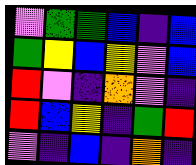[["violet", "green", "green", "blue", "indigo", "blue"], ["green", "yellow", "blue", "yellow", "violet", "blue"], ["red", "violet", "indigo", "orange", "violet", "indigo"], ["red", "blue", "yellow", "indigo", "green", "red"], ["violet", "indigo", "blue", "indigo", "orange", "indigo"]]